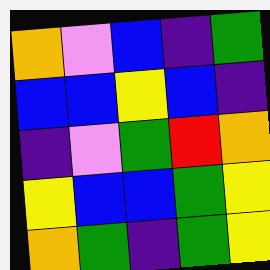[["orange", "violet", "blue", "indigo", "green"], ["blue", "blue", "yellow", "blue", "indigo"], ["indigo", "violet", "green", "red", "orange"], ["yellow", "blue", "blue", "green", "yellow"], ["orange", "green", "indigo", "green", "yellow"]]